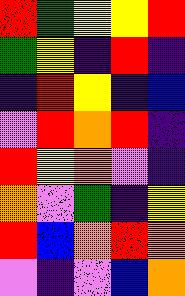[["red", "green", "yellow", "yellow", "red"], ["green", "yellow", "indigo", "red", "indigo"], ["indigo", "red", "yellow", "indigo", "blue"], ["violet", "red", "orange", "red", "indigo"], ["red", "yellow", "orange", "violet", "indigo"], ["orange", "violet", "green", "indigo", "yellow"], ["red", "blue", "orange", "red", "orange"], ["violet", "indigo", "violet", "blue", "orange"]]